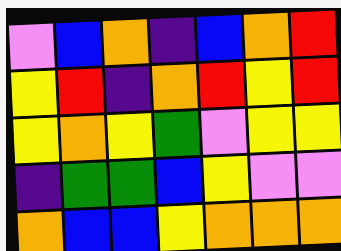[["violet", "blue", "orange", "indigo", "blue", "orange", "red"], ["yellow", "red", "indigo", "orange", "red", "yellow", "red"], ["yellow", "orange", "yellow", "green", "violet", "yellow", "yellow"], ["indigo", "green", "green", "blue", "yellow", "violet", "violet"], ["orange", "blue", "blue", "yellow", "orange", "orange", "orange"]]